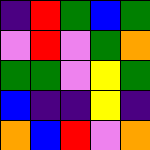[["indigo", "red", "green", "blue", "green"], ["violet", "red", "violet", "green", "orange"], ["green", "green", "violet", "yellow", "green"], ["blue", "indigo", "indigo", "yellow", "indigo"], ["orange", "blue", "red", "violet", "orange"]]